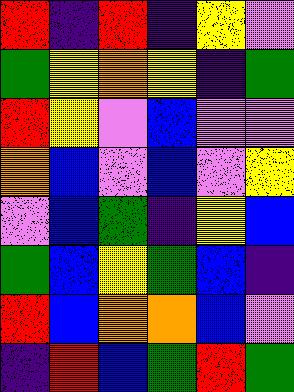[["red", "indigo", "red", "indigo", "yellow", "violet"], ["green", "yellow", "orange", "yellow", "indigo", "green"], ["red", "yellow", "violet", "blue", "violet", "violet"], ["orange", "blue", "violet", "blue", "violet", "yellow"], ["violet", "blue", "green", "indigo", "yellow", "blue"], ["green", "blue", "yellow", "green", "blue", "indigo"], ["red", "blue", "orange", "orange", "blue", "violet"], ["indigo", "red", "blue", "green", "red", "green"]]